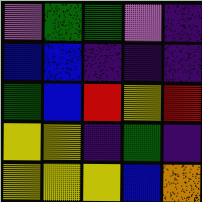[["violet", "green", "green", "violet", "indigo"], ["blue", "blue", "indigo", "indigo", "indigo"], ["green", "blue", "red", "yellow", "red"], ["yellow", "yellow", "indigo", "green", "indigo"], ["yellow", "yellow", "yellow", "blue", "orange"]]